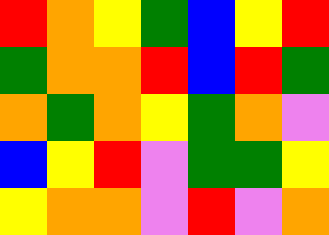[["red", "orange", "yellow", "green", "blue", "yellow", "red"], ["green", "orange", "orange", "red", "blue", "red", "green"], ["orange", "green", "orange", "yellow", "green", "orange", "violet"], ["blue", "yellow", "red", "violet", "green", "green", "yellow"], ["yellow", "orange", "orange", "violet", "red", "violet", "orange"]]